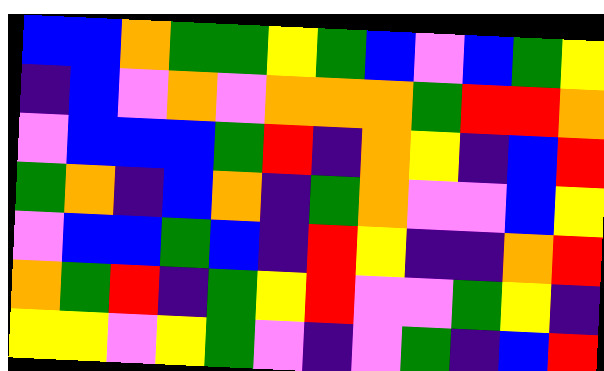[["blue", "blue", "orange", "green", "green", "yellow", "green", "blue", "violet", "blue", "green", "yellow"], ["indigo", "blue", "violet", "orange", "violet", "orange", "orange", "orange", "green", "red", "red", "orange"], ["violet", "blue", "blue", "blue", "green", "red", "indigo", "orange", "yellow", "indigo", "blue", "red"], ["green", "orange", "indigo", "blue", "orange", "indigo", "green", "orange", "violet", "violet", "blue", "yellow"], ["violet", "blue", "blue", "green", "blue", "indigo", "red", "yellow", "indigo", "indigo", "orange", "red"], ["orange", "green", "red", "indigo", "green", "yellow", "red", "violet", "violet", "green", "yellow", "indigo"], ["yellow", "yellow", "violet", "yellow", "green", "violet", "indigo", "violet", "green", "indigo", "blue", "red"]]